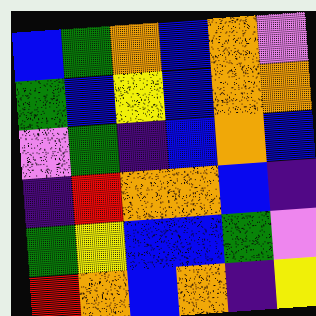[["blue", "green", "orange", "blue", "orange", "violet"], ["green", "blue", "yellow", "blue", "orange", "orange"], ["violet", "green", "indigo", "blue", "orange", "blue"], ["indigo", "red", "orange", "orange", "blue", "indigo"], ["green", "yellow", "blue", "blue", "green", "violet"], ["red", "orange", "blue", "orange", "indigo", "yellow"]]